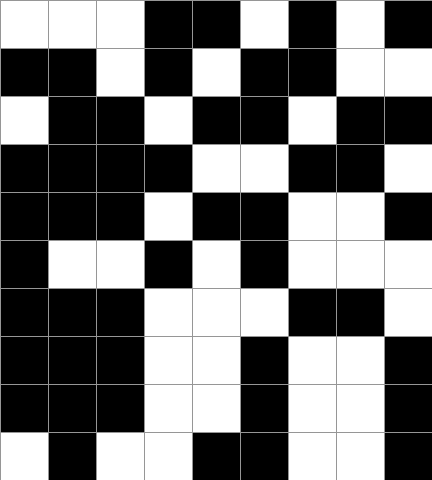[["white", "white", "white", "black", "black", "white", "black", "white", "black"], ["black", "black", "white", "black", "white", "black", "black", "white", "white"], ["white", "black", "black", "white", "black", "black", "white", "black", "black"], ["black", "black", "black", "black", "white", "white", "black", "black", "white"], ["black", "black", "black", "white", "black", "black", "white", "white", "black"], ["black", "white", "white", "black", "white", "black", "white", "white", "white"], ["black", "black", "black", "white", "white", "white", "black", "black", "white"], ["black", "black", "black", "white", "white", "black", "white", "white", "black"], ["black", "black", "black", "white", "white", "black", "white", "white", "black"], ["white", "black", "white", "white", "black", "black", "white", "white", "black"]]